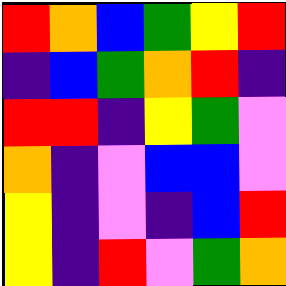[["red", "orange", "blue", "green", "yellow", "red"], ["indigo", "blue", "green", "orange", "red", "indigo"], ["red", "red", "indigo", "yellow", "green", "violet"], ["orange", "indigo", "violet", "blue", "blue", "violet"], ["yellow", "indigo", "violet", "indigo", "blue", "red"], ["yellow", "indigo", "red", "violet", "green", "orange"]]